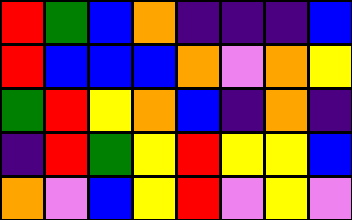[["red", "green", "blue", "orange", "indigo", "indigo", "indigo", "blue"], ["red", "blue", "blue", "blue", "orange", "violet", "orange", "yellow"], ["green", "red", "yellow", "orange", "blue", "indigo", "orange", "indigo"], ["indigo", "red", "green", "yellow", "red", "yellow", "yellow", "blue"], ["orange", "violet", "blue", "yellow", "red", "violet", "yellow", "violet"]]